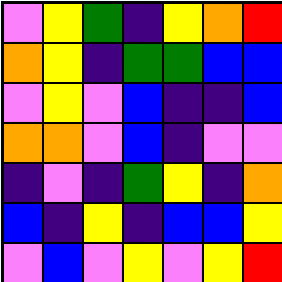[["violet", "yellow", "green", "indigo", "yellow", "orange", "red"], ["orange", "yellow", "indigo", "green", "green", "blue", "blue"], ["violet", "yellow", "violet", "blue", "indigo", "indigo", "blue"], ["orange", "orange", "violet", "blue", "indigo", "violet", "violet"], ["indigo", "violet", "indigo", "green", "yellow", "indigo", "orange"], ["blue", "indigo", "yellow", "indigo", "blue", "blue", "yellow"], ["violet", "blue", "violet", "yellow", "violet", "yellow", "red"]]